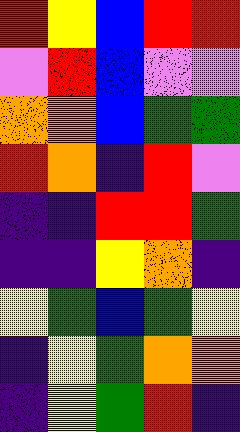[["red", "yellow", "blue", "red", "red"], ["violet", "red", "blue", "violet", "violet"], ["orange", "orange", "blue", "green", "green"], ["red", "orange", "indigo", "red", "violet"], ["indigo", "indigo", "red", "red", "green"], ["indigo", "indigo", "yellow", "orange", "indigo"], ["yellow", "green", "blue", "green", "yellow"], ["indigo", "yellow", "green", "orange", "orange"], ["indigo", "yellow", "green", "red", "indigo"]]